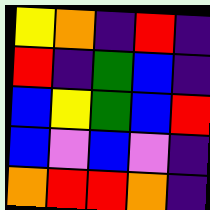[["yellow", "orange", "indigo", "red", "indigo"], ["red", "indigo", "green", "blue", "indigo"], ["blue", "yellow", "green", "blue", "red"], ["blue", "violet", "blue", "violet", "indigo"], ["orange", "red", "red", "orange", "indigo"]]